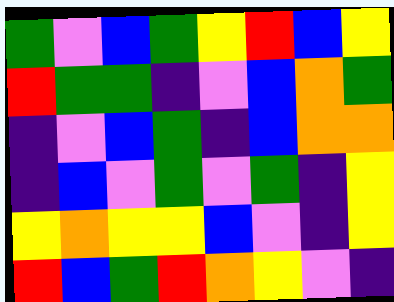[["green", "violet", "blue", "green", "yellow", "red", "blue", "yellow"], ["red", "green", "green", "indigo", "violet", "blue", "orange", "green"], ["indigo", "violet", "blue", "green", "indigo", "blue", "orange", "orange"], ["indigo", "blue", "violet", "green", "violet", "green", "indigo", "yellow"], ["yellow", "orange", "yellow", "yellow", "blue", "violet", "indigo", "yellow"], ["red", "blue", "green", "red", "orange", "yellow", "violet", "indigo"]]